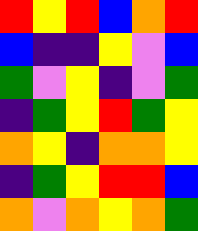[["red", "yellow", "red", "blue", "orange", "red"], ["blue", "indigo", "indigo", "yellow", "violet", "blue"], ["green", "violet", "yellow", "indigo", "violet", "green"], ["indigo", "green", "yellow", "red", "green", "yellow"], ["orange", "yellow", "indigo", "orange", "orange", "yellow"], ["indigo", "green", "yellow", "red", "red", "blue"], ["orange", "violet", "orange", "yellow", "orange", "green"]]